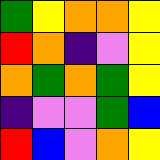[["green", "yellow", "orange", "orange", "yellow"], ["red", "orange", "indigo", "violet", "yellow"], ["orange", "green", "orange", "green", "yellow"], ["indigo", "violet", "violet", "green", "blue"], ["red", "blue", "violet", "orange", "yellow"]]